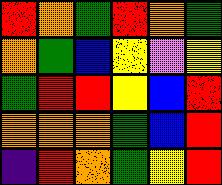[["red", "orange", "green", "red", "orange", "green"], ["orange", "green", "blue", "yellow", "violet", "yellow"], ["green", "red", "red", "yellow", "blue", "red"], ["orange", "orange", "orange", "green", "blue", "red"], ["indigo", "red", "orange", "green", "yellow", "red"]]